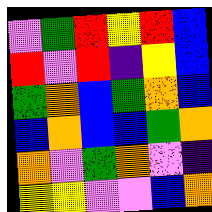[["violet", "green", "red", "yellow", "red", "blue"], ["red", "violet", "red", "indigo", "yellow", "blue"], ["green", "orange", "blue", "green", "orange", "blue"], ["blue", "orange", "blue", "blue", "green", "orange"], ["orange", "violet", "green", "orange", "violet", "indigo"], ["yellow", "yellow", "violet", "violet", "blue", "orange"]]